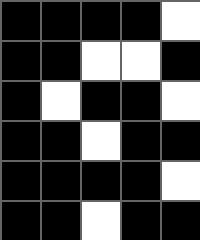[["black", "black", "black", "black", "white"], ["black", "black", "white", "white", "black"], ["black", "white", "black", "black", "white"], ["black", "black", "white", "black", "black"], ["black", "black", "black", "black", "white"], ["black", "black", "white", "black", "black"]]